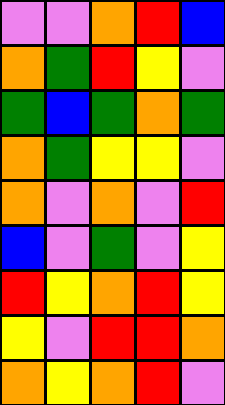[["violet", "violet", "orange", "red", "blue"], ["orange", "green", "red", "yellow", "violet"], ["green", "blue", "green", "orange", "green"], ["orange", "green", "yellow", "yellow", "violet"], ["orange", "violet", "orange", "violet", "red"], ["blue", "violet", "green", "violet", "yellow"], ["red", "yellow", "orange", "red", "yellow"], ["yellow", "violet", "red", "red", "orange"], ["orange", "yellow", "orange", "red", "violet"]]